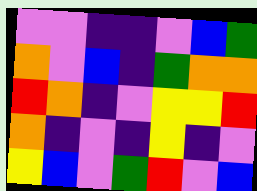[["violet", "violet", "indigo", "indigo", "violet", "blue", "green"], ["orange", "violet", "blue", "indigo", "green", "orange", "orange"], ["red", "orange", "indigo", "violet", "yellow", "yellow", "red"], ["orange", "indigo", "violet", "indigo", "yellow", "indigo", "violet"], ["yellow", "blue", "violet", "green", "red", "violet", "blue"]]